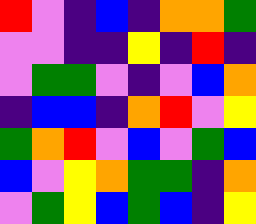[["red", "violet", "indigo", "blue", "indigo", "orange", "orange", "green"], ["violet", "violet", "indigo", "indigo", "yellow", "indigo", "red", "indigo"], ["violet", "green", "green", "violet", "indigo", "violet", "blue", "orange"], ["indigo", "blue", "blue", "indigo", "orange", "red", "violet", "yellow"], ["green", "orange", "red", "violet", "blue", "violet", "green", "blue"], ["blue", "violet", "yellow", "orange", "green", "green", "indigo", "orange"], ["violet", "green", "yellow", "blue", "green", "blue", "indigo", "yellow"]]